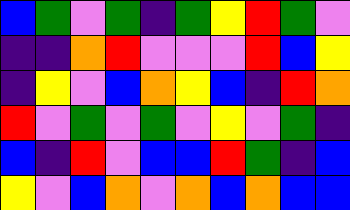[["blue", "green", "violet", "green", "indigo", "green", "yellow", "red", "green", "violet"], ["indigo", "indigo", "orange", "red", "violet", "violet", "violet", "red", "blue", "yellow"], ["indigo", "yellow", "violet", "blue", "orange", "yellow", "blue", "indigo", "red", "orange"], ["red", "violet", "green", "violet", "green", "violet", "yellow", "violet", "green", "indigo"], ["blue", "indigo", "red", "violet", "blue", "blue", "red", "green", "indigo", "blue"], ["yellow", "violet", "blue", "orange", "violet", "orange", "blue", "orange", "blue", "blue"]]